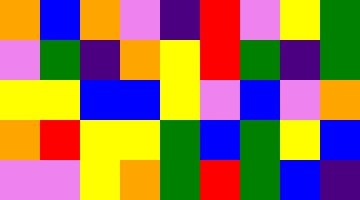[["orange", "blue", "orange", "violet", "indigo", "red", "violet", "yellow", "green"], ["violet", "green", "indigo", "orange", "yellow", "red", "green", "indigo", "green"], ["yellow", "yellow", "blue", "blue", "yellow", "violet", "blue", "violet", "orange"], ["orange", "red", "yellow", "yellow", "green", "blue", "green", "yellow", "blue"], ["violet", "violet", "yellow", "orange", "green", "red", "green", "blue", "indigo"]]